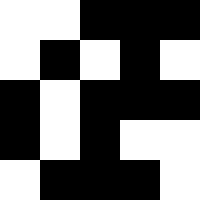[["white", "white", "black", "black", "black"], ["white", "black", "white", "black", "white"], ["black", "white", "black", "black", "black"], ["black", "white", "black", "white", "white"], ["white", "black", "black", "black", "white"]]